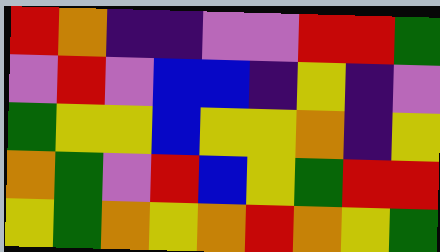[["red", "orange", "indigo", "indigo", "violet", "violet", "red", "red", "green"], ["violet", "red", "violet", "blue", "blue", "indigo", "yellow", "indigo", "violet"], ["green", "yellow", "yellow", "blue", "yellow", "yellow", "orange", "indigo", "yellow"], ["orange", "green", "violet", "red", "blue", "yellow", "green", "red", "red"], ["yellow", "green", "orange", "yellow", "orange", "red", "orange", "yellow", "green"]]